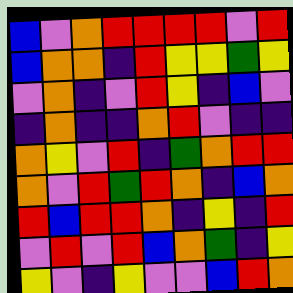[["blue", "violet", "orange", "red", "red", "red", "red", "violet", "red"], ["blue", "orange", "orange", "indigo", "red", "yellow", "yellow", "green", "yellow"], ["violet", "orange", "indigo", "violet", "red", "yellow", "indigo", "blue", "violet"], ["indigo", "orange", "indigo", "indigo", "orange", "red", "violet", "indigo", "indigo"], ["orange", "yellow", "violet", "red", "indigo", "green", "orange", "red", "red"], ["orange", "violet", "red", "green", "red", "orange", "indigo", "blue", "orange"], ["red", "blue", "red", "red", "orange", "indigo", "yellow", "indigo", "red"], ["violet", "red", "violet", "red", "blue", "orange", "green", "indigo", "yellow"], ["yellow", "violet", "indigo", "yellow", "violet", "violet", "blue", "red", "orange"]]